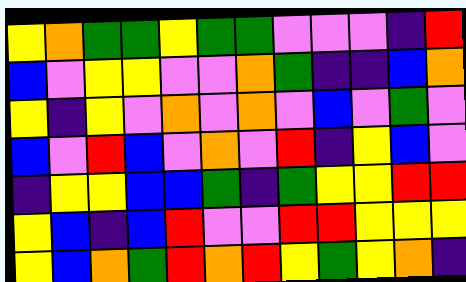[["yellow", "orange", "green", "green", "yellow", "green", "green", "violet", "violet", "violet", "indigo", "red"], ["blue", "violet", "yellow", "yellow", "violet", "violet", "orange", "green", "indigo", "indigo", "blue", "orange"], ["yellow", "indigo", "yellow", "violet", "orange", "violet", "orange", "violet", "blue", "violet", "green", "violet"], ["blue", "violet", "red", "blue", "violet", "orange", "violet", "red", "indigo", "yellow", "blue", "violet"], ["indigo", "yellow", "yellow", "blue", "blue", "green", "indigo", "green", "yellow", "yellow", "red", "red"], ["yellow", "blue", "indigo", "blue", "red", "violet", "violet", "red", "red", "yellow", "yellow", "yellow"], ["yellow", "blue", "orange", "green", "red", "orange", "red", "yellow", "green", "yellow", "orange", "indigo"]]